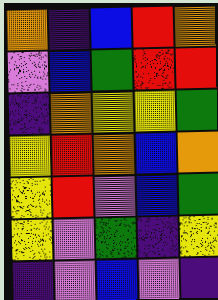[["orange", "indigo", "blue", "red", "orange"], ["violet", "blue", "green", "red", "red"], ["indigo", "orange", "yellow", "yellow", "green"], ["yellow", "red", "orange", "blue", "orange"], ["yellow", "red", "violet", "blue", "green"], ["yellow", "violet", "green", "indigo", "yellow"], ["indigo", "violet", "blue", "violet", "indigo"]]